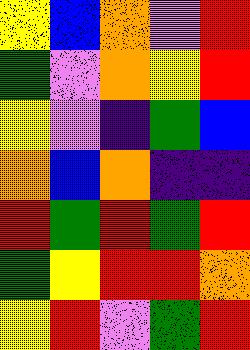[["yellow", "blue", "orange", "violet", "red"], ["green", "violet", "orange", "yellow", "red"], ["yellow", "violet", "indigo", "green", "blue"], ["orange", "blue", "orange", "indigo", "indigo"], ["red", "green", "red", "green", "red"], ["green", "yellow", "red", "red", "orange"], ["yellow", "red", "violet", "green", "red"]]